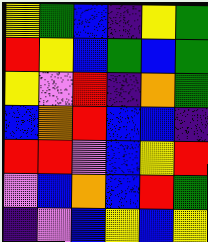[["yellow", "green", "blue", "indigo", "yellow", "green"], ["red", "yellow", "blue", "green", "blue", "green"], ["yellow", "violet", "red", "indigo", "orange", "green"], ["blue", "orange", "red", "blue", "blue", "indigo"], ["red", "red", "violet", "blue", "yellow", "red"], ["violet", "blue", "orange", "blue", "red", "green"], ["indigo", "violet", "blue", "yellow", "blue", "yellow"]]